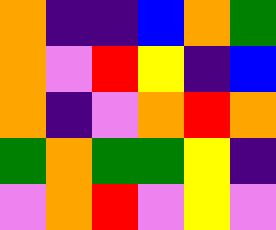[["orange", "indigo", "indigo", "blue", "orange", "green"], ["orange", "violet", "red", "yellow", "indigo", "blue"], ["orange", "indigo", "violet", "orange", "red", "orange"], ["green", "orange", "green", "green", "yellow", "indigo"], ["violet", "orange", "red", "violet", "yellow", "violet"]]